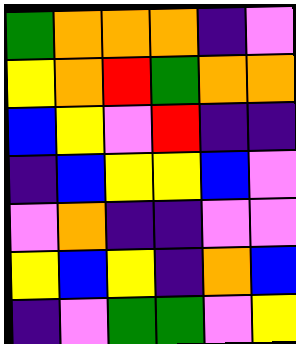[["green", "orange", "orange", "orange", "indigo", "violet"], ["yellow", "orange", "red", "green", "orange", "orange"], ["blue", "yellow", "violet", "red", "indigo", "indigo"], ["indigo", "blue", "yellow", "yellow", "blue", "violet"], ["violet", "orange", "indigo", "indigo", "violet", "violet"], ["yellow", "blue", "yellow", "indigo", "orange", "blue"], ["indigo", "violet", "green", "green", "violet", "yellow"]]